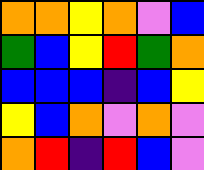[["orange", "orange", "yellow", "orange", "violet", "blue"], ["green", "blue", "yellow", "red", "green", "orange"], ["blue", "blue", "blue", "indigo", "blue", "yellow"], ["yellow", "blue", "orange", "violet", "orange", "violet"], ["orange", "red", "indigo", "red", "blue", "violet"]]